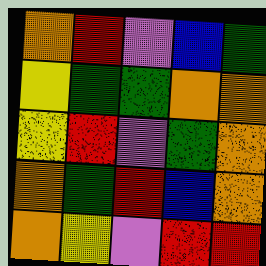[["orange", "red", "violet", "blue", "green"], ["yellow", "green", "green", "orange", "orange"], ["yellow", "red", "violet", "green", "orange"], ["orange", "green", "red", "blue", "orange"], ["orange", "yellow", "violet", "red", "red"]]